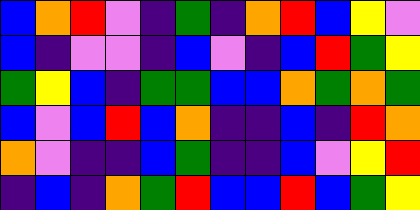[["blue", "orange", "red", "violet", "indigo", "green", "indigo", "orange", "red", "blue", "yellow", "violet"], ["blue", "indigo", "violet", "violet", "indigo", "blue", "violet", "indigo", "blue", "red", "green", "yellow"], ["green", "yellow", "blue", "indigo", "green", "green", "blue", "blue", "orange", "green", "orange", "green"], ["blue", "violet", "blue", "red", "blue", "orange", "indigo", "indigo", "blue", "indigo", "red", "orange"], ["orange", "violet", "indigo", "indigo", "blue", "green", "indigo", "indigo", "blue", "violet", "yellow", "red"], ["indigo", "blue", "indigo", "orange", "green", "red", "blue", "blue", "red", "blue", "green", "yellow"]]